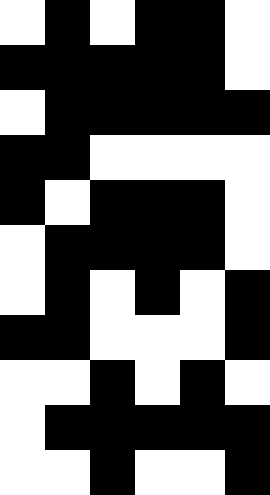[["white", "black", "white", "black", "black", "white"], ["black", "black", "black", "black", "black", "white"], ["white", "black", "black", "black", "black", "black"], ["black", "black", "white", "white", "white", "white"], ["black", "white", "black", "black", "black", "white"], ["white", "black", "black", "black", "black", "white"], ["white", "black", "white", "black", "white", "black"], ["black", "black", "white", "white", "white", "black"], ["white", "white", "black", "white", "black", "white"], ["white", "black", "black", "black", "black", "black"], ["white", "white", "black", "white", "white", "black"]]